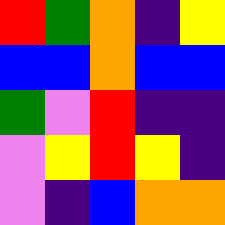[["red", "green", "orange", "indigo", "yellow"], ["blue", "blue", "orange", "blue", "blue"], ["green", "violet", "red", "indigo", "indigo"], ["violet", "yellow", "red", "yellow", "indigo"], ["violet", "indigo", "blue", "orange", "orange"]]